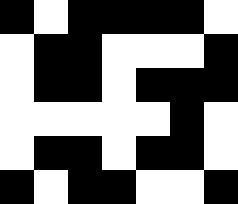[["black", "white", "black", "black", "black", "black", "white"], ["white", "black", "black", "white", "white", "white", "black"], ["white", "black", "black", "white", "black", "black", "black"], ["white", "white", "white", "white", "white", "black", "white"], ["white", "black", "black", "white", "black", "black", "white"], ["black", "white", "black", "black", "white", "white", "black"]]